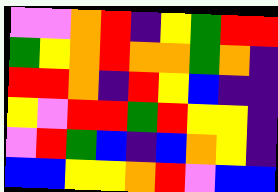[["violet", "violet", "orange", "red", "indigo", "yellow", "green", "red", "red"], ["green", "yellow", "orange", "red", "orange", "orange", "green", "orange", "indigo"], ["red", "red", "orange", "indigo", "red", "yellow", "blue", "indigo", "indigo"], ["yellow", "violet", "red", "red", "green", "red", "yellow", "yellow", "indigo"], ["violet", "red", "green", "blue", "indigo", "blue", "orange", "yellow", "indigo"], ["blue", "blue", "yellow", "yellow", "orange", "red", "violet", "blue", "blue"]]